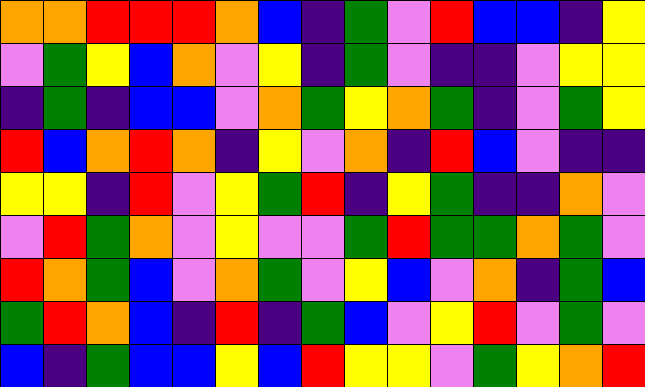[["orange", "orange", "red", "red", "red", "orange", "blue", "indigo", "green", "violet", "red", "blue", "blue", "indigo", "yellow"], ["violet", "green", "yellow", "blue", "orange", "violet", "yellow", "indigo", "green", "violet", "indigo", "indigo", "violet", "yellow", "yellow"], ["indigo", "green", "indigo", "blue", "blue", "violet", "orange", "green", "yellow", "orange", "green", "indigo", "violet", "green", "yellow"], ["red", "blue", "orange", "red", "orange", "indigo", "yellow", "violet", "orange", "indigo", "red", "blue", "violet", "indigo", "indigo"], ["yellow", "yellow", "indigo", "red", "violet", "yellow", "green", "red", "indigo", "yellow", "green", "indigo", "indigo", "orange", "violet"], ["violet", "red", "green", "orange", "violet", "yellow", "violet", "violet", "green", "red", "green", "green", "orange", "green", "violet"], ["red", "orange", "green", "blue", "violet", "orange", "green", "violet", "yellow", "blue", "violet", "orange", "indigo", "green", "blue"], ["green", "red", "orange", "blue", "indigo", "red", "indigo", "green", "blue", "violet", "yellow", "red", "violet", "green", "violet"], ["blue", "indigo", "green", "blue", "blue", "yellow", "blue", "red", "yellow", "yellow", "violet", "green", "yellow", "orange", "red"]]